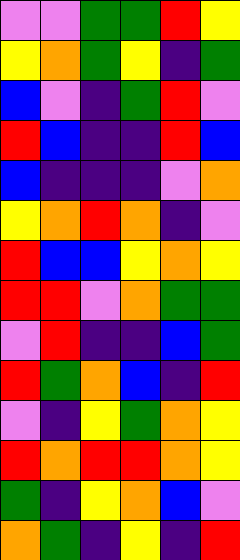[["violet", "violet", "green", "green", "red", "yellow"], ["yellow", "orange", "green", "yellow", "indigo", "green"], ["blue", "violet", "indigo", "green", "red", "violet"], ["red", "blue", "indigo", "indigo", "red", "blue"], ["blue", "indigo", "indigo", "indigo", "violet", "orange"], ["yellow", "orange", "red", "orange", "indigo", "violet"], ["red", "blue", "blue", "yellow", "orange", "yellow"], ["red", "red", "violet", "orange", "green", "green"], ["violet", "red", "indigo", "indigo", "blue", "green"], ["red", "green", "orange", "blue", "indigo", "red"], ["violet", "indigo", "yellow", "green", "orange", "yellow"], ["red", "orange", "red", "red", "orange", "yellow"], ["green", "indigo", "yellow", "orange", "blue", "violet"], ["orange", "green", "indigo", "yellow", "indigo", "red"]]